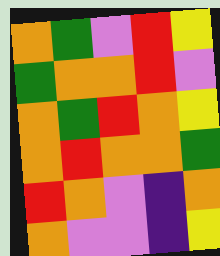[["orange", "green", "violet", "red", "yellow"], ["green", "orange", "orange", "red", "violet"], ["orange", "green", "red", "orange", "yellow"], ["orange", "red", "orange", "orange", "green"], ["red", "orange", "violet", "indigo", "orange"], ["orange", "violet", "violet", "indigo", "yellow"]]